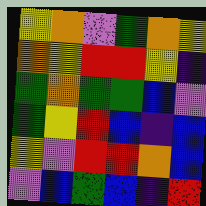[["yellow", "orange", "violet", "green", "orange", "yellow"], ["orange", "yellow", "red", "red", "yellow", "indigo"], ["green", "orange", "green", "green", "blue", "violet"], ["green", "yellow", "red", "blue", "indigo", "blue"], ["yellow", "violet", "red", "red", "orange", "blue"], ["violet", "blue", "green", "blue", "indigo", "red"]]